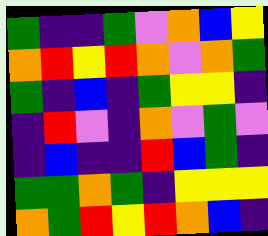[["green", "indigo", "indigo", "green", "violet", "orange", "blue", "yellow"], ["orange", "red", "yellow", "red", "orange", "violet", "orange", "green"], ["green", "indigo", "blue", "indigo", "green", "yellow", "yellow", "indigo"], ["indigo", "red", "violet", "indigo", "orange", "violet", "green", "violet"], ["indigo", "blue", "indigo", "indigo", "red", "blue", "green", "indigo"], ["green", "green", "orange", "green", "indigo", "yellow", "yellow", "yellow"], ["orange", "green", "red", "yellow", "red", "orange", "blue", "indigo"]]